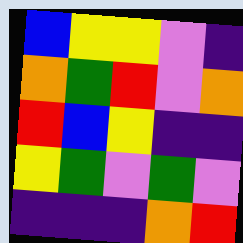[["blue", "yellow", "yellow", "violet", "indigo"], ["orange", "green", "red", "violet", "orange"], ["red", "blue", "yellow", "indigo", "indigo"], ["yellow", "green", "violet", "green", "violet"], ["indigo", "indigo", "indigo", "orange", "red"]]